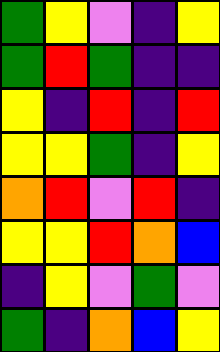[["green", "yellow", "violet", "indigo", "yellow"], ["green", "red", "green", "indigo", "indigo"], ["yellow", "indigo", "red", "indigo", "red"], ["yellow", "yellow", "green", "indigo", "yellow"], ["orange", "red", "violet", "red", "indigo"], ["yellow", "yellow", "red", "orange", "blue"], ["indigo", "yellow", "violet", "green", "violet"], ["green", "indigo", "orange", "blue", "yellow"]]